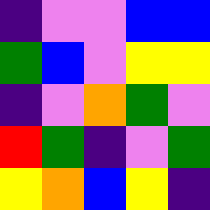[["indigo", "violet", "violet", "blue", "blue"], ["green", "blue", "violet", "yellow", "yellow"], ["indigo", "violet", "orange", "green", "violet"], ["red", "green", "indigo", "violet", "green"], ["yellow", "orange", "blue", "yellow", "indigo"]]